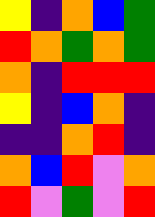[["yellow", "indigo", "orange", "blue", "green"], ["red", "orange", "green", "orange", "green"], ["orange", "indigo", "red", "red", "red"], ["yellow", "indigo", "blue", "orange", "indigo"], ["indigo", "indigo", "orange", "red", "indigo"], ["orange", "blue", "red", "violet", "orange"], ["red", "violet", "green", "violet", "red"]]